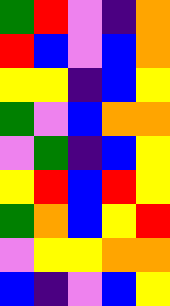[["green", "red", "violet", "indigo", "orange"], ["red", "blue", "violet", "blue", "orange"], ["yellow", "yellow", "indigo", "blue", "yellow"], ["green", "violet", "blue", "orange", "orange"], ["violet", "green", "indigo", "blue", "yellow"], ["yellow", "red", "blue", "red", "yellow"], ["green", "orange", "blue", "yellow", "red"], ["violet", "yellow", "yellow", "orange", "orange"], ["blue", "indigo", "violet", "blue", "yellow"]]